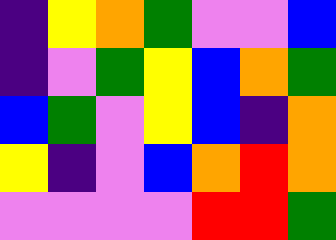[["indigo", "yellow", "orange", "green", "violet", "violet", "blue"], ["indigo", "violet", "green", "yellow", "blue", "orange", "green"], ["blue", "green", "violet", "yellow", "blue", "indigo", "orange"], ["yellow", "indigo", "violet", "blue", "orange", "red", "orange"], ["violet", "violet", "violet", "violet", "red", "red", "green"]]